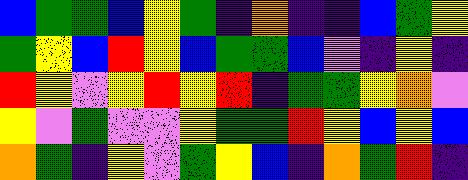[["blue", "green", "green", "blue", "yellow", "green", "indigo", "orange", "indigo", "indigo", "blue", "green", "yellow"], ["green", "yellow", "blue", "red", "yellow", "blue", "green", "green", "blue", "violet", "indigo", "yellow", "indigo"], ["red", "yellow", "violet", "yellow", "red", "yellow", "red", "indigo", "green", "green", "yellow", "orange", "violet"], ["yellow", "violet", "green", "violet", "violet", "yellow", "green", "green", "red", "yellow", "blue", "yellow", "blue"], ["orange", "green", "indigo", "yellow", "violet", "green", "yellow", "blue", "indigo", "orange", "green", "red", "indigo"]]